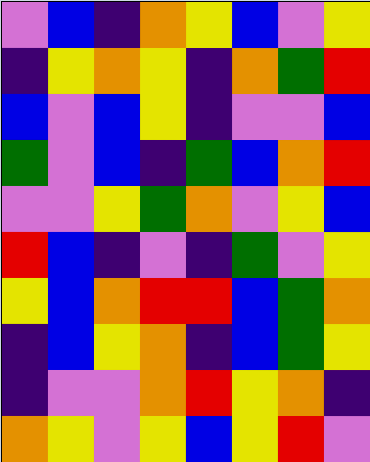[["violet", "blue", "indigo", "orange", "yellow", "blue", "violet", "yellow"], ["indigo", "yellow", "orange", "yellow", "indigo", "orange", "green", "red"], ["blue", "violet", "blue", "yellow", "indigo", "violet", "violet", "blue"], ["green", "violet", "blue", "indigo", "green", "blue", "orange", "red"], ["violet", "violet", "yellow", "green", "orange", "violet", "yellow", "blue"], ["red", "blue", "indigo", "violet", "indigo", "green", "violet", "yellow"], ["yellow", "blue", "orange", "red", "red", "blue", "green", "orange"], ["indigo", "blue", "yellow", "orange", "indigo", "blue", "green", "yellow"], ["indigo", "violet", "violet", "orange", "red", "yellow", "orange", "indigo"], ["orange", "yellow", "violet", "yellow", "blue", "yellow", "red", "violet"]]